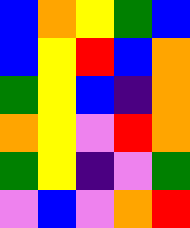[["blue", "orange", "yellow", "green", "blue"], ["blue", "yellow", "red", "blue", "orange"], ["green", "yellow", "blue", "indigo", "orange"], ["orange", "yellow", "violet", "red", "orange"], ["green", "yellow", "indigo", "violet", "green"], ["violet", "blue", "violet", "orange", "red"]]